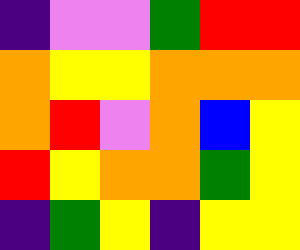[["indigo", "violet", "violet", "green", "red", "red"], ["orange", "yellow", "yellow", "orange", "orange", "orange"], ["orange", "red", "violet", "orange", "blue", "yellow"], ["red", "yellow", "orange", "orange", "green", "yellow"], ["indigo", "green", "yellow", "indigo", "yellow", "yellow"]]